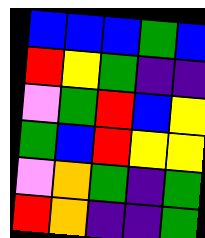[["blue", "blue", "blue", "green", "blue"], ["red", "yellow", "green", "indigo", "indigo"], ["violet", "green", "red", "blue", "yellow"], ["green", "blue", "red", "yellow", "yellow"], ["violet", "orange", "green", "indigo", "green"], ["red", "orange", "indigo", "indigo", "green"]]